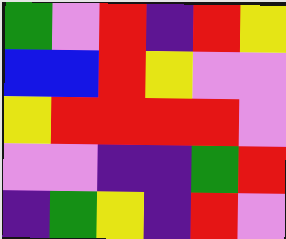[["green", "violet", "red", "indigo", "red", "yellow"], ["blue", "blue", "red", "yellow", "violet", "violet"], ["yellow", "red", "red", "red", "red", "violet"], ["violet", "violet", "indigo", "indigo", "green", "red"], ["indigo", "green", "yellow", "indigo", "red", "violet"]]